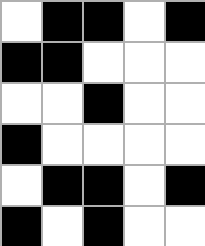[["white", "black", "black", "white", "black"], ["black", "black", "white", "white", "white"], ["white", "white", "black", "white", "white"], ["black", "white", "white", "white", "white"], ["white", "black", "black", "white", "black"], ["black", "white", "black", "white", "white"]]